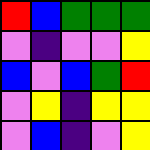[["red", "blue", "green", "green", "green"], ["violet", "indigo", "violet", "violet", "yellow"], ["blue", "violet", "blue", "green", "red"], ["violet", "yellow", "indigo", "yellow", "yellow"], ["violet", "blue", "indigo", "violet", "yellow"]]